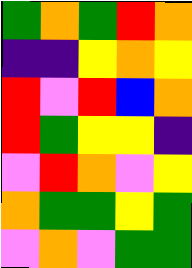[["green", "orange", "green", "red", "orange"], ["indigo", "indigo", "yellow", "orange", "yellow"], ["red", "violet", "red", "blue", "orange"], ["red", "green", "yellow", "yellow", "indigo"], ["violet", "red", "orange", "violet", "yellow"], ["orange", "green", "green", "yellow", "green"], ["violet", "orange", "violet", "green", "green"]]